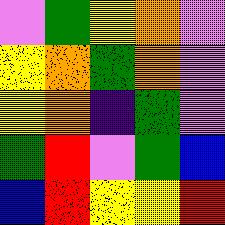[["violet", "green", "yellow", "orange", "violet"], ["yellow", "orange", "green", "orange", "violet"], ["yellow", "orange", "indigo", "green", "violet"], ["green", "red", "violet", "green", "blue"], ["blue", "red", "yellow", "yellow", "red"]]